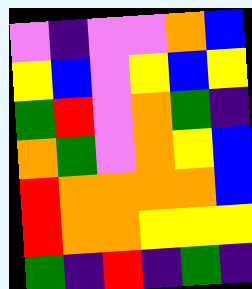[["violet", "indigo", "violet", "violet", "orange", "blue"], ["yellow", "blue", "violet", "yellow", "blue", "yellow"], ["green", "red", "violet", "orange", "green", "indigo"], ["orange", "green", "violet", "orange", "yellow", "blue"], ["red", "orange", "orange", "orange", "orange", "blue"], ["red", "orange", "orange", "yellow", "yellow", "yellow"], ["green", "indigo", "red", "indigo", "green", "indigo"]]